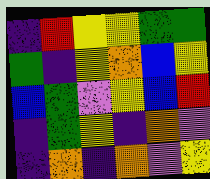[["indigo", "red", "yellow", "yellow", "green", "green"], ["green", "indigo", "yellow", "orange", "blue", "yellow"], ["blue", "green", "violet", "yellow", "blue", "red"], ["indigo", "green", "yellow", "indigo", "orange", "violet"], ["indigo", "orange", "indigo", "orange", "violet", "yellow"]]